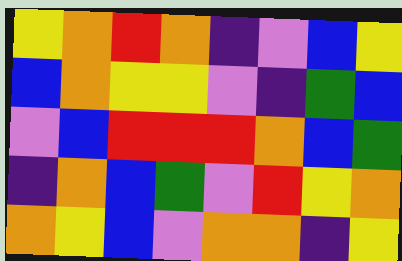[["yellow", "orange", "red", "orange", "indigo", "violet", "blue", "yellow"], ["blue", "orange", "yellow", "yellow", "violet", "indigo", "green", "blue"], ["violet", "blue", "red", "red", "red", "orange", "blue", "green"], ["indigo", "orange", "blue", "green", "violet", "red", "yellow", "orange"], ["orange", "yellow", "blue", "violet", "orange", "orange", "indigo", "yellow"]]